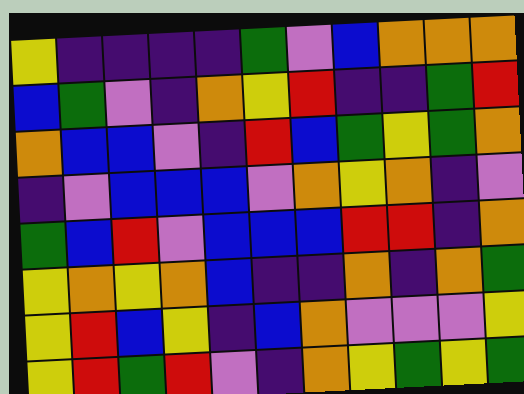[["yellow", "indigo", "indigo", "indigo", "indigo", "green", "violet", "blue", "orange", "orange", "orange"], ["blue", "green", "violet", "indigo", "orange", "yellow", "red", "indigo", "indigo", "green", "red"], ["orange", "blue", "blue", "violet", "indigo", "red", "blue", "green", "yellow", "green", "orange"], ["indigo", "violet", "blue", "blue", "blue", "violet", "orange", "yellow", "orange", "indigo", "violet"], ["green", "blue", "red", "violet", "blue", "blue", "blue", "red", "red", "indigo", "orange"], ["yellow", "orange", "yellow", "orange", "blue", "indigo", "indigo", "orange", "indigo", "orange", "green"], ["yellow", "red", "blue", "yellow", "indigo", "blue", "orange", "violet", "violet", "violet", "yellow"], ["yellow", "red", "green", "red", "violet", "indigo", "orange", "yellow", "green", "yellow", "green"]]